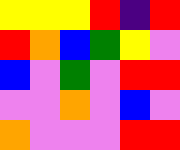[["yellow", "yellow", "yellow", "red", "indigo", "red"], ["red", "orange", "blue", "green", "yellow", "violet"], ["blue", "violet", "green", "violet", "red", "red"], ["violet", "violet", "orange", "violet", "blue", "violet"], ["orange", "violet", "violet", "violet", "red", "red"]]